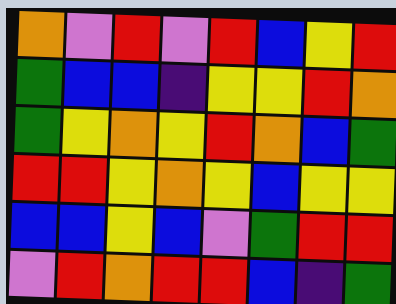[["orange", "violet", "red", "violet", "red", "blue", "yellow", "red"], ["green", "blue", "blue", "indigo", "yellow", "yellow", "red", "orange"], ["green", "yellow", "orange", "yellow", "red", "orange", "blue", "green"], ["red", "red", "yellow", "orange", "yellow", "blue", "yellow", "yellow"], ["blue", "blue", "yellow", "blue", "violet", "green", "red", "red"], ["violet", "red", "orange", "red", "red", "blue", "indigo", "green"]]